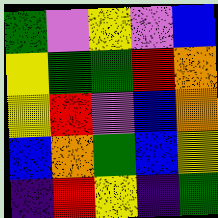[["green", "violet", "yellow", "violet", "blue"], ["yellow", "green", "green", "red", "orange"], ["yellow", "red", "violet", "blue", "orange"], ["blue", "orange", "green", "blue", "yellow"], ["indigo", "red", "yellow", "indigo", "green"]]